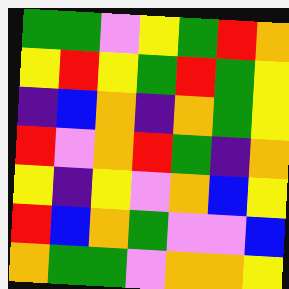[["green", "green", "violet", "yellow", "green", "red", "orange"], ["yellow", "red", "yellow", "green", "red", "green", "yellow"], ["indigo", "blue", "orange", "indigo", "orange", "green", "yellow"], ["red", "violet", "orange", "red", "green", "indigo", "orange"], ["yellow", "indigo", "yellow", "violet", "orange", "blue", "yellow"], ["red", "blue", "orange", "green", "violet", "violet", "blue"], ["orange", "green", "green", "violet", "orange", "orange", "yellow"]]